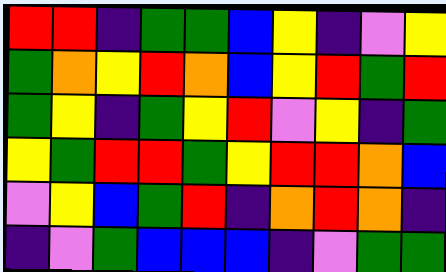[["red", "red", "indigo", "green", "green", "blue", "yellow", "indigo", "violet", "yellow"], ["green", "orange", "yellow", "red", "orange", "blue", "yellow", "red", "green", "red"], ["green", "yellow", "indigo", "green", "yellow", "red", "violet", "yellow", "indigo", "green"], ["yellow", "green", "red", "red", "green", "yellow", "red", "red", "orange", "blue"], ["violet", "yellow", "blue", "green", "red", "indigo", "orange", "red", "orange", "indigo"], ["indigo", "violet", "green", "blue", "blue", "blue", "indigo", "violet", "green", "green"]]